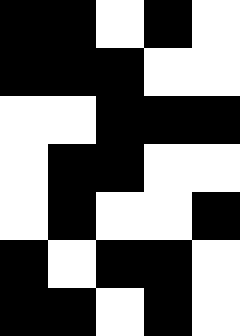[["black", "black", "white", "black", "white"], ["black", "black", "black", "white", "white"], ["white", "white", "black", "black", "black"], ["white", "black", "black", "white", "white"], ["white", "black", "white", "white", "black"], ["black", "white", "black", "black", "white"], ["black", "black", "white", "black", "white"]]